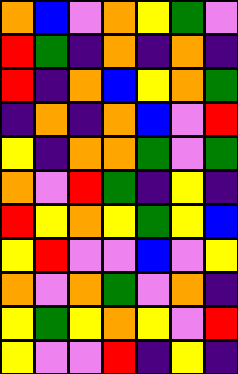[["orange", "blue", "violet", "orange", "yellow", "green", "violet"], ["red", "green", "indigo", "orange", "indigo", "orange", "indigo"], ["red", "indigo", "orange", "blue", "yellow", "orange", "green"], ["indigo", "orange", "indigo", "orange", "blue", "violet", "red"], ["yellow", "indigo", "orange", "orange", "green", "violet", "green"], ["orange", "violet", "red", "green", "indigo", "yellow", "indigo"], ["red", "yellow", "orange", "yellow", "green", "yellow", "blue"], ["yellow", "red", "violet", "violet", "blue", "violet", "yellow"], ["orange", "violet", "orange", "green", "violet", "orange", "indigo"], ["yellow", "green", "yellow", "orange", "yellow", "violet", "red"], ["yellow", "violet", "violet", "red", "indigo", "yellow", "indigo"]]